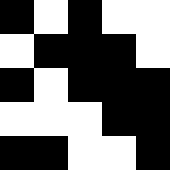[["black", "white", "black", "white", "white"], ["white", "black", "black", "black", "white"], ["black", "white", "black", "black", "black"], ["white", "white", "white", "black", "black"], ["black", "black", "white", "white", "black"]]